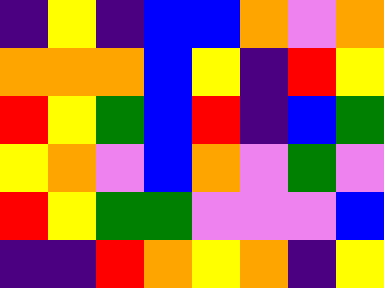[["indigo", "yellow", "indigo", "blue", "blue", "orange", "violet", "orange"], ["orange", "orange", "orange", "blue", "yellow", "indigo", "red", "yellow"], ["red", "yellow", "green", "blue", "red", "indigo", "blue", "green"], ["yellow", "orange", "violet", "blue", "orange", "violet", "green", "violet"], ["red", "yellow", "green", "green", "violet", "violet", "violet", "blue"], ["indigo", "indigo", "red", "orange", "yellow", "orange", "indigo", "yellow"]]